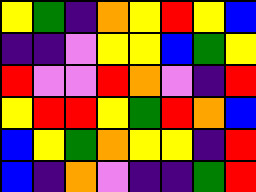[["yellow", "green", "indigo", "orange", "yellow", "red", "yellow", "blue"], ["indigo", "indigo", "violet", "yellow", "yellow", "blue", "green", "yellow"], ["red", "violet", "violet", "red", "orange", "violet", "indigo", "red"], ["yellow", "red", "red", "yellow", "green", "red", "orange", "blue"], ["blue", "yellow", "green", "orange", "yellow", "yellow", "indigo", "red"], ["blue", "indigo", "orange", "violet", "indigo", "indigo", "green", "red"]]